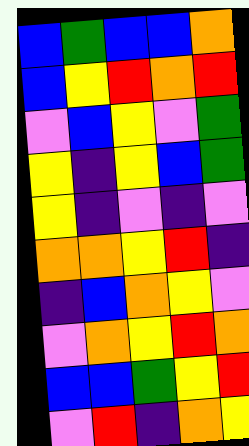[["blue", "green", "blue", "blue", "orange"], ["blue", "yellow", "red", "orange", "red"], ["violet", "blue", "yellow", "violet", "green"], ["yellow", "indigo", "yellow", "blue", "green"], ["yellow", "indigo", "violet", "indigo", "violet"], ["orange", "orange", "yellow", "red", "indigo"], ["indigo", "blue", "orange", "yellow", "violet"], ["violet", "orange", "yellow", "red", "orange"], ["blue", "blue", "green", "yellow", "red"], ["violet", "red", "indigo", "orange", "yellow"]]